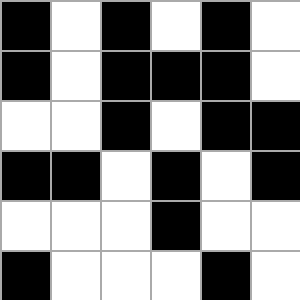[["black", "white", "black", "white", "black", "white"], ["black", "white", "black", "black", "black", "white"], ["white", "white", "black", "white", "black", "black"], ["black", "black", "white", "black", "white", "black"], ["white", "white", "white", "black", "white", "white"], ["black", "white", "white", "white", "black", "white"]]